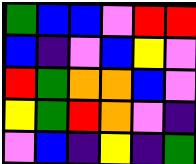[["green", "blue", "blue", "violet", "red", "red"], ["blue", "indigo", "violet", "blue", "yellow", "violet"], ["red", "green", "orange", "orange", "blue", "violet"], ["yellow", "green", "red", "orange", "violet", "indigo"], ["violet", "blue", "indigo", "yellow", "indigo", "green"]]